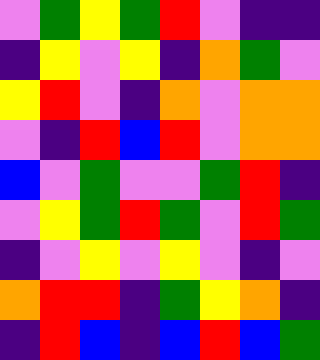[["violet", "green", "yellow", "green", "red", "violet", "indigo", "indigo"], ["indigo", "yellow", "violet", "yellow", "indigo", "orange", "green", "violet"], ["yellow", "red", "violet", "indigo", "orange", "violet", "orange", "orange"], ["violet", "indigo", "red", "blue", "red", "violet", "orange", "orange"], ["blue", "violet", "green", "violet", "violet", "green", "red", "indigo"], ["violet", "yellow", "green", "red", "green", "violet", "red", "green"], ["indigo", "violet", "yellow", "violet", "yellow", "violet", "indigo", "violet"], ["orange", "red", "red", "indigo", "green", "yellow", "orange", "indigo"], ["indigo", "red", "blue", "indigo", "blue", "red", "blue", "green"]]